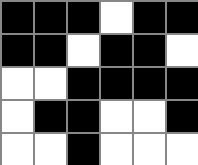[["black", "black", "black", "white", "black", "black"], ["black", "black", "white", "black", "black", "white"], ["white", "white", "black", "black", "black", "black"], ["white", "black", "black", "white", "white", "black"], ["white", "white", "black", "white", "white", "white"]]